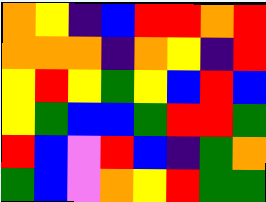[["orange", "yellow", "indigo", "blue", "red", "red", "orange", "red"], ["orange", "orange", "orange", "indigo", "orange", "yellow", "indigo", "red"], ["yellow", "red", "yellow", "green", "yellow", "blue", "red", "blue"], ["yellow", "green", "blue", "blue", "green", "red", "red", "green"], ["red", "blue", "violet", "red", "blue", "indigo", "green", "orange"], ["green", "blue", "violet", "orange", "yellow", "red", "green", "green"]]